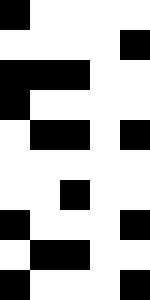[["black", "white", "white", "white", "white"], ["white", "white", "white", "white", "black"], ["black", "black", "black", "white", "white"], ["black", "white", "white", "white", "white"], ["white", "black", "black", "white", "black"], ["white", "white", "white", "white", "white"], ["white", "white", "black", "white", "white"], ["black", "white", "white", "white", "black"], ["white", "black", "black", "white", "white"], ["black", "white", "white", "white", "black"]]